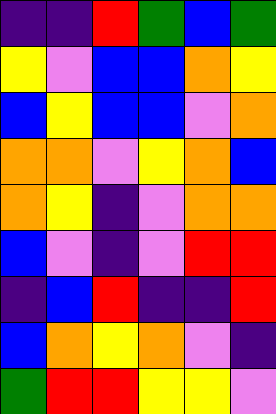[["indigo", "indigo", "red", "green", "blue", "green"], ["yellow", "violet", "blue", "blue", "orange", "yellow"], ["blue", "yellow", "blue", "blue", "violet", "orange"], ["orange", "orange", "violet", "yellow", "orange", "blue"], ["orange", "yellow", "indigo", "violet", "orange", "orange"], ["blue", "violet", "indigo", "violet", "red", "red"], ["indigo", "blue", "red", "indigo", "indigo", "red"], ["blue", "orange", "yellow", "orange", "violet", "indigo"], ["green", "red", "red", "yellow", "yellow", "violet"]]